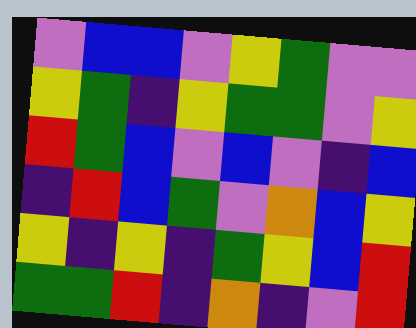[["violet", "blue", "blue", "violet", "yellow", "green", "violet", "violet"], ["yellow", "green", "indigo", "yellow", "green", "green", "violet", "yellow"], ["red", "green", "blue", "violet", "blue", "violet", "indigo", "blue"], ["indigo", "red", "blue", "green", "violet", "orange", "blue", "yellow"], ["yellow", "indigo", "yellow", "indigo", "green", "yellow", "blue", "red"], ["green", "green", "red", "indigo", "orange", "indigo", "violet", "red"]]